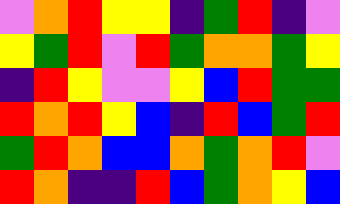[["violet", "orange", "red", "yellow", "yellow", "indigo", "green", "red", "indigo", "violet"], ["yellow", "green", "red", "violet", "red", "green", "orange", "orange", "green", "yellow"], ["indigo", "red", "yellow", "violet", "violet", "yellow", "blue", "red", "green", "green"], ["red", "orange", "red", "yellow", "blue", "indigo", "red", "blue", "green", "red"], ["green", "red", "orange", "blue", "blue", "orange", "green", "orange", "red", "violet"], ["red", "orange", "indigo", "indigo", "red", "blue", "green", "orange", "yellow", "blue"]]